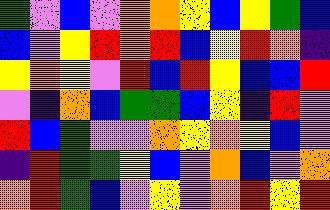[["green", "violet", "blue", "violet", "orange", "orange", "yellow", "blue", "yellow", "green", "blue"], ["blue", "violet", "yellow", "red", "orange", "red", "blue", "yellow", "red", "orange", "indigo"], ["yellow", "orange", "yellow", "violet", "red", "blue", "red", "yellow", "blue", "blue", "red"], ["violet", "indigo", "orange", "blue", "green", "green", "blue", "yellow", "indigo", "red", "violet"], ["red", "blue", "green", "violet", "violet", "orange", "yellow", "orange", "yellow", "blue", "violet"], ["indigo", "red", "green", "green", "yellow", "blue", "violet", "orange", "blue", "violet", "orange"], ["orange", "red", "green", "blue", "violet", "yellow", "violet", "orange", "red", "yellow", "red"]]